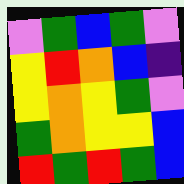[["violet", "green", "blue", "green", "violet"], ["yellow", "red", "orange", "blue", "indigo"], ["yellow", "orange", "yellow", "green", "violet"], ["green", "orange", "yellow", "yellow", "blue"], ["red", "green", "red", "green", "blue"]]